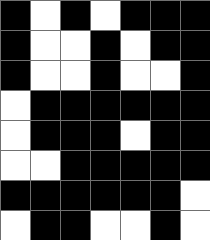[["black", "white", "black", "white", "black", "black", "black"], ["black", "white", "white", "black", "white", "black", "black"], ["black", "white", "white", "black", "white", "white", "black"], ["white", "black", "black", "black", "black", "black", "black"], ["white", "black", "black", "black", "white", "black", "black"], ["white", "white", "black", "black", "black", "black", "black"], ["black", "black", "black", "black", "black", "black", "white"], ["white", "black", "black", "white", "white", "black", "white"]]